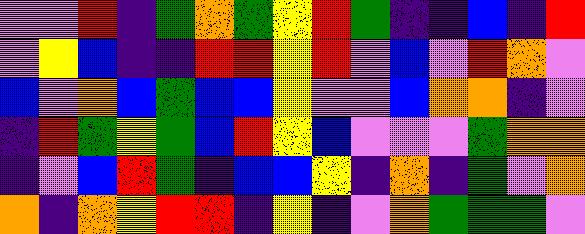[["violet", "violet", "red", "indigo", "green", "orange", "green", "yellow", "red", "green", "indigo", "indigo", "blue", "indigo", "red"], ["violet", "yellow", "blue", "indigo", "indigo", "red", "red", "yellow", "red", "violet", "blue", "violet", "red", "orange", "violet"], ["blue", "violet", "orange", "blue", "green", "blue", "blue", "yellow", "violet", "violet", "blue", "orange", "orange", "indigo", "violet"], ["indigo", "red", "green", "yellow", "green", "blue", "red", "yellow", "blue", "violet", "violet", "violet", "green", "orange", "orange"], ["indigo", "violet", "blue", "red", "green", "indigo", "blue", "blue", "yellow", "indigo", "orange", "indigo", "green", "violet", "orange"], ["orange", "indigo", "orange", "yellow", "red", "red", "indigo", "yellow", "indigo", "violet", "orange", "green", "green", "green", "violet"]]